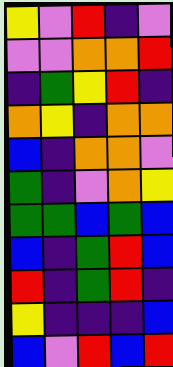[["yellow", "violet", "red", "indigo", "violet"], ["violet", "violet", "orange", "orange", "red"], ["indigo", "green", "yellow", "red", "indigo"], ["orange", "yellow", "indigo", "orange", "orange"], ["blue", "indigo", "orange", "orange", "violet"], ["green", "indigo", "violet", "orange", "yellow"], ["green", "green", "blue", "green", "blue"], ["blue", "indigo", "green", "red", "blue"], ["red", "indigo", "green", "red", "indigo"], ["yellow", "indigo", "indigo", "indigo", "blue"], ["blue", "violet", "red", "blue", "red"]]